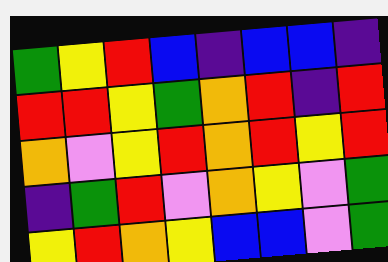[["green", "yellow", "red", "blue", "indigo", "blue", "blue", "indigo"], ["red", "red", "yellow", "green", "orange", "red", "indigo", "red"], ["orange", "violet", "yellow", "red", "orange", "red", "yellow", "red"], ["indigo", "green", "red", "violet", "orange", "yellow", "violet", "green"], ["yellow", "red", "orange", "yellow", "blue", "blue", "violet", "green"]]